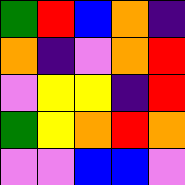[["green", "red", "blue", "orange", "indigo"], ["orange", "indigo", "violet", "orange", "red"], ["violet", "yellow", "yellow", "indigo", "red"], ["green", "yellow", "orange", "red", "orange"], ["violet", "violet", "blue", "blue", "violet"]]